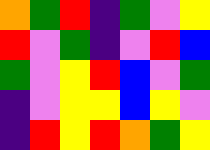[["orange", "green", "red", "indigo", "green", "violet", "yellow"], ["red", "violet", "green", "indigo", "violet", "red", "blue"], ["green", "violet", "yellow", "red", "blue", "violet", "green"], ["indigo", "violet", "yellow", "yellow", "blue", "yellow", "violet"], ["indigo", "red", "yellow", "red", "orange", "green", "yellow"]]